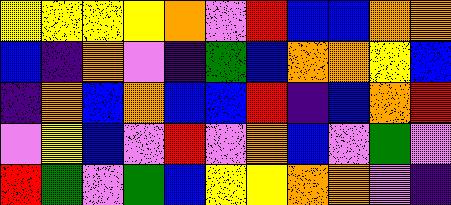[["yellow", "yellow", "yellow", "yellow", "orange", "violet", "red", "blue", "blue", "orange", "orange"], ["blue", "indigo", "orange", "violet", "indigo", "green", "blue", "orange", "orange", "yellow", "blue"], ["indigo", "orange", "blue", "orange", "blue", "blue", "red", "indigo", "blue", "orange", "red"], ["violet", "yellow", "blue", "violet", "red", "violet", "orange", "blue", "violet", "green", "violet"], ["red", "green", "violet", "green", "blue", "yellow", "yellow", "orange", "orange", "violet", "indigo"]]